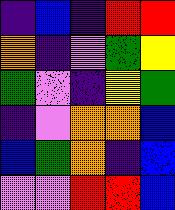[["indigo", "blue", "indigo", "red", "red"], ["orange", "indigo", "violet", "green", "yellow"], ["green", "violet", "indigo", "yellow", "green"], ["indigo", "violet", "orange", "orange", "blue"], ["blue", "green", "orange", "indigo", "blue"], ["violet", "violet", "red", "red", "blue"]]